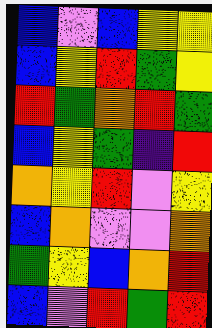[["blue", "violet", "blue", "yellow", "yellow"], ["blue", "yellow", "red", "green", "yellow"], ["red", "green", "orange", "red", "green"], ["blue", "yellow", "green", "indigo", "red"], ["orange", "yellow", "red", "violet", "yellow"], ["blue", "orange", "violet", "violet", "orange"], ["green", "yellow", "blue", "orange", "red"], ["blue", "violet", "red", "green", "red"]]